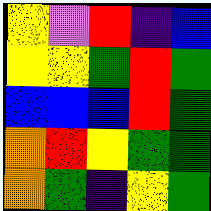[["yellow", "violet", "red", "indigo", "blue"], ["yellow", "yellow", "green", "red", "green"], ["blue", "blue", "blue", "red", "green"], ["orange", "red", "yellow", "green", "green"], ["orange", "green", "indigo", "yellow", "green"]]